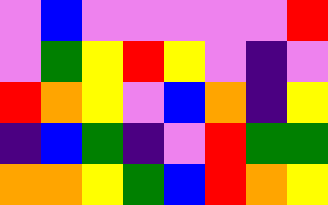[["violet", "blue", "violet", "violet", "violet", "violet", "violet", "red"], ["violet", "green", "yellow", "red", "yellow", "violet", "indigo", "violet"], ["red", "orange", "yellow", "violet", "blue", "orange", "indigo", "yellow"], ["indigo", "blue", "green", "indigo", "violet", "red", "green", "green"], ["orange", "orange", "yellow", "green", "blue", "red", "orange", "yellow"]]